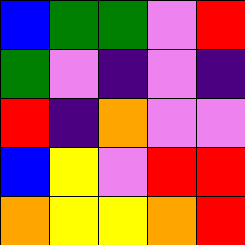[["blue", "green", "green", "violet", "red"], ["green", "violet", "indigo", "violet", "indigo"], ["red", "indigo", "orange", "violet", "violet"], ["blue", "yellow", "violet", "red", "red"], ["orange", "yellow", "yellow", "orange", "red"]]